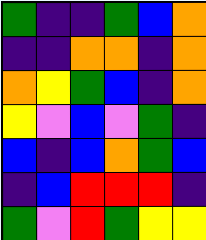[["green", "indigo", "indigo", "green", "blue", "orange"], ["indigo", "indigo", "orange", "orange", "indigo", "orange"], ["orange", "yellow", "green", "blue", "indigo", "orange"], ["yellow", "violet", "blue", "violet", "green", "indigo"], ["blue", "indigo", "blue", "orange", "green", "blue"], ["indigo", "blue", "red", "red", "red", "indigo"], ["green", "violet", "red", "green", "yellow", "yellow"]]